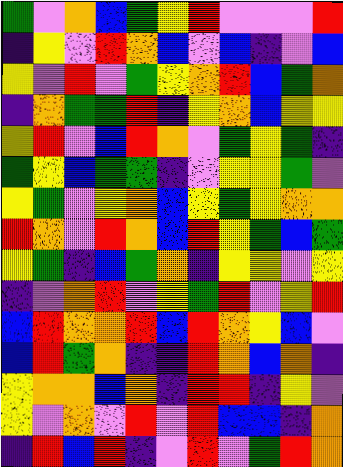[["green", "violet", "orange", "blue", "green", "yellow", "red", "violet", "violet", "violet", "red"], ["indigo", "yellow", "violet", "red", "orange", "blue", "violet", "blue", "indigo", "violet", "blue"], ["yellow", "violet", "red", "violet", "green", "yellow", "orange", "red", "blue", "green", "orange"], ["indigo", "orange", "green", "green", "red", "indigo", "yellow", "orange", "blue", "yellow", "yellow"], ["yellow", "red", "violet", "blue", "red", "orange", "violet", "green", "yellow", "green", "indigo"], ["green", "yellow", "blue", "green", "green", "indigo", "violet", "yellow", "yellow", "green", "violet"], ["yellow", "green", "violet", "yellow", "orange", "blue", "yellow", "green", "yellow", "orange", "orange"], ["red", "orange", "violet", "red", "orange", "blue", "red", "yellow", "green", "blue", "green"], ["yellow", "green", "indigo", "blue", "green", "orange", "indigo", "yellow", "yellow", "violet", "yellow"], ["indigo", "violet", "orange", "red", "violet", "yellow", "green", "red", "violet", "yellow", "red"], ["blue", "red", "orange", "orange", "red", "blue", "red", "orange", "yellow", "blue", "violet"], ["blue", "red", "green", "orange", "indigo", "indigo", "red", "orange", "blue", "orange", "indigo"], ["yellow", "orange", "orange", "blue", "orange", "indigo", "red", "red", "indigo", "yellow", "violet"], ["yellow", "violet", "orange", "violet", "red", "violet", "red", "blue", "blue", "indigo", "orange"], ["indigo", "red", "blue", "red", "indigo", "violet", "red", "violet", "green", "red", "orange"]]